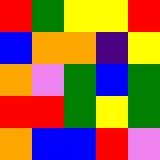[["red", "green", "yellow", "yellow", "red"], ["blue", "orange", "orange", "indigo", "yellow"], ["orange", "violet", "green", "blue", "green"], ["red", "red", "green", "yellow", "green"], ["orange", "blue", "blue", "red", "violet"]]